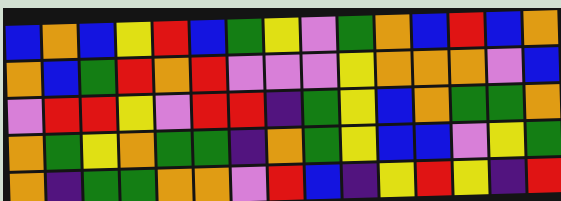[["blue", "orange", "blue", "yellow", "red", "blue", "green", "yellow", "violet", "green", "orange", "blue", "red", "blue", "orange"], ["orange", "blue", "green", "red", "orange", "red", "violet", "violet", "violet", "yellow", "orange", "orange", "orange", "violet", "blue"], ["violet", "red", "red", "yellow", "violet", "red", "red", "indigo", "green", "yellow", "blue", "orange", "green", "green", "orange"], ["orange", "green", "yellow", "orange", "green", "green", "indigo", "orange", "green", "yellow", "blue", "blue", "violet", "yellow", "green"], ["orange", "indigo", "green", "green", "orange", "orange", "violet", "red", "blue", "indigo", "yellow", "red", "yellow", "indigo", "red"]]